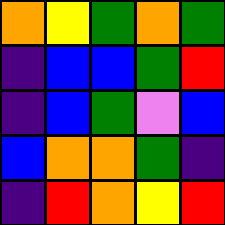[["orange", "yellow", "green", "orange", "green"], ["indigo", "blue", "blue", "green", "red"], ["indigo", "blue", "green", "violet", "blue"], ["blue", "orange", "orange", "green", "indigo"], ["indigo", "red", "orange", "yellow", "red"]]